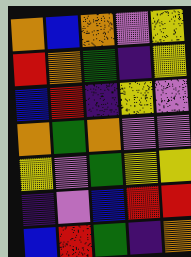[["orange", "blue", "orange", "violet", "yellow"], ["red", "orange", "green", "indigo", "yellow"], ["blue", "red", "indigo", "yellow", "violet"], ["orange", "green", "orange", "violet", "violet"], ["yellow", "violet", "green", "yellow", "yellow"], ["indigo", "violet", "blue", "red", "red"], ["blue", "red", "green", "indigo", "orange"]]